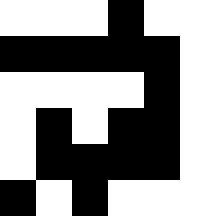[["white", "white", "white", "black", "white", "white"], ["black", "black", "black", "black", "black", "white"], ["white", "white", "white", "white", "black", "white"], ["white", "black", "white", "black", "black", "white"], ["white", "black", "black", "black", "black", "white"], ["black", "white", "black", "white", "white", "white"]]